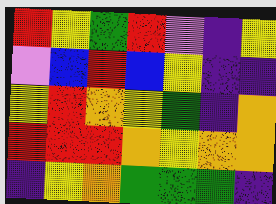[["red", "yellow", "green", "red", "violet", "indigo", "yellow"], ["violet", "blue", "red", "blue", "yellow", "indigo", "indigo"], ["yellow", "red", "orange", "yellow", "green", "indigo", "orange"], ["red", "red", "red", "orange", "yellow", "orange", "orange"], ["indigo", "yellow", "orange", "green", "green", "green", "indigo"]]